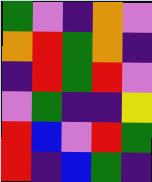[["green", "violet", "indigo", "orange", "violet"], ["orange", "red", "green", "orange", "indigo"], ["indigo", "red", "green", "red", "violet"], ["violet", "green", "indigo", "indigo", "yellow"], ["red", "blue", "violet", "red", "green"], ["red", "indigo", "blue", "green", "indigo"]]